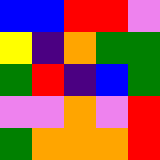[["blue", "blue", "red", "red", "violet"], ["yellow", "indigo", "orange", "green", "green"], ["green", "red", "indigo", "blue", "green"], ["violet", "violet", "orange", "violet", "red"], ["green", "orange", "orange", "orange", "red"]]